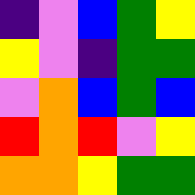[["indigo", "violet", "blue", "green", "yellow"], ["yellow", "violet", "indigo", "green", "green"], ["violet", "orange", "blue", "green", "blue"], ["red", "orange", "red", "violet", "yellow"], ["orange", "orange", "yellow", "green", "green"]]